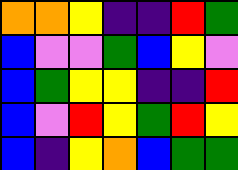[["orange", "orange", "yellow", "indigo", "indigo", "red", "green"], ["blue", "violet", "violet", "green", "blue", "yellow", "violet"], ["blue", "green", "yellow", "yellow", "indigo", "indigo", "red"], ["blue", "violet", "red", "yellow", "green", "red", "yellow"], ["blue", "indigo", "yellow", "orange", "blue", "green", "green"]]